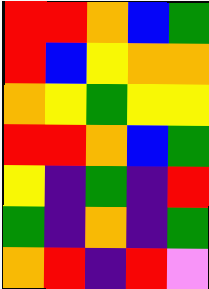[["red", "red", "orange", "blue", "green"], ["red", "blue", "yellow", "orange", "orange"], ["orange", "yellow", "green", "yellow", "yellow"], ["red", "red", "orange", "blue", "green"], ["yellow", "indigo", "green", "indigo", "red"], ["green", "indigo", "orange", "indigo", "green"], ["orange", "red", "indigo", "red", "violet"]]